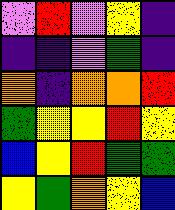[["violet", "red", "violet", "yellow", "indigo"], ["indigo", "indigo", "violet", "green", "indigo"], ["orange", "indigo", "orange", "orange", "red"], ["green", "yellow", "yellow", "red", "yellow"], ["blue", "yellow", "red", "green", "green"], ["yellow", "green", "orange", "yellow", "blue"]]